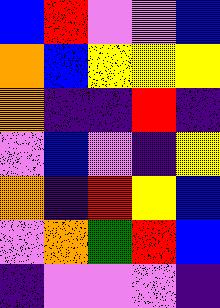[["blue", "red", "violet", "violet", "blue"], ["orange", "blue", "yellow", "yellow", "yellow"], ["orange", "indigo", "indigo", "red", "indigo"], ["violet", "blue", "violet", "indigo", "yellow"], ["orange", "indigo", "red", "yellow", "blue"], ["violet", "orange", "green", "red", "blue"], ["indigo", "violet", "violet", "violet", "indigo"]]